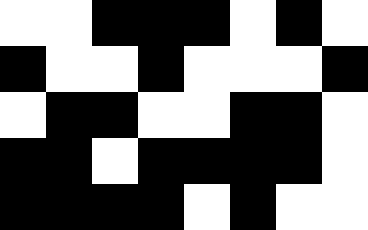[["white", "white", "black", "black", "black", "white", "black", "white"], ["black", "white", "white", "black", "white", "white", "white", "black"], ["white", "black", "black", "white", "white", "black", "black", "white"], ["black", "black", "white", "black", "black", "black", "black", "white"], ["black", "black", "black", "black", "white", "black", "white", "white"]]